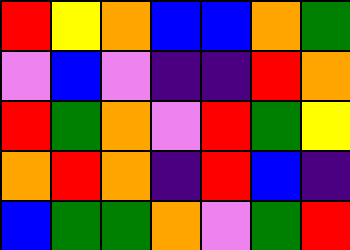[["red", "yellow", "orange", "blue", "blue", "orange", "green"], ["violet", "blue", "violet", "indigo", "indigo", "red", "orange"], ["red", "green", "orange", "violet", "red", "green", "yellow"], ["orange", "red", "orange", "indigo", "red", "blue", "indigo"], ["blue", "green", "green", "orange", "violet", "green", "red"]]